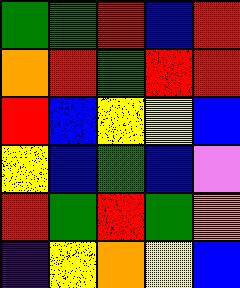[["green", "green", "red", "blue", "red"], ["orange", "red", "green", "red", "red"], ["red", "blue", "yellow", "yellow", "blue"], ["yellow", "blue", "green", "blue", "violet"], ["red", "green", "red", "green", "orange"], ["indigo", "yellow", "orange", "yellow", "blue"]]